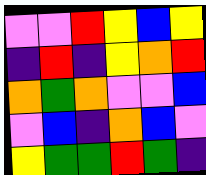[["violet", "violet", "red", "yellow", "blue", "yellow"], ["indigo", "red", "indigo", "yellow", "orange", "red"], ["orange", "green", "orange", "violet", "violet", "blue"], ["violet", "blue", "indigo", "orange", "blue", "violet"], ["yellow", "green", "green", "red", "green", "indigo"]]